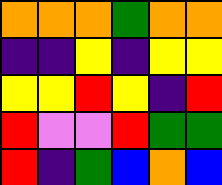[["orange", "orange", "orange", "green", "orange", "orange"], ["indigo", "indigo", "yellow", "indigo", "yellow", "yellow"], ["yellow", "yellow", "red", "yellow", "indigo", "red"], ["red", "violet", "violet", "red", "green", "green"], ["red", "indigo", "green", "blue", "orange", "blue"]]